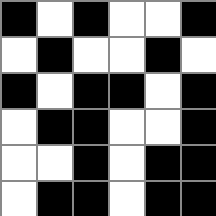[["black", "white", "black", "white", "white", "black"], ["white", "black", "white", "white", "black", "white"], ["black", "white", "black", "black", "white", "black"], ["white", "black", "black", "white", "white", "black"], ["white", "white", "black", "white", "black", "black"], ["white", "black", "black", "white", "black", "black"]]